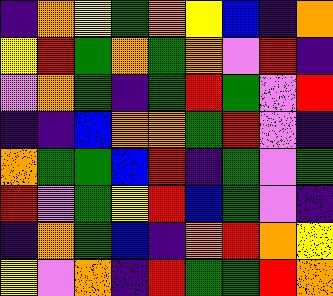[["indigo", "orange", "yellow", "green", "orange", "yellow", "blue", "indigo", "orange"], ["yellow", "red", "green", "orange", "green", "orange", "violet", "red", "indigo"], ["violet", "orange", "green", "indigo", "green", "red", "green", "violet", "red"], ["indigo", "indigo", "blue", "orange", "orange", "green", "red", "violet", "indigo"], ["orange", "green", "green", "blue", "red", "indigo", "green", "violet", "green"], ["red", "violet", "green", "yellow", "red", "blue", "green", "violet", "indigo"], ["indigo", "orange", "green", "blue", "indigo", "orange", "red", "orange", "yellow"], ["yellow", "violet", "orange", "indigo", "red", "green", "green", "red", "orange"]]